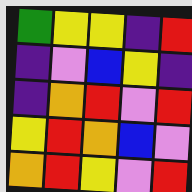[["green", "yellow", "yellow", "indigo", "red"], ["indigo", "violet", "blue", "yellow", "indigo"], ["indigo", "orange", "red", "violet", "red"], ["yellow", "red", "orange", "blue", "violet"], ["orange", "red", "yellow", "violet", "red"]]